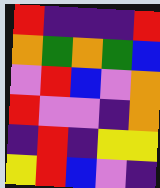[["red", "indigo", "indigo", "indigo", "red"], ["orange", "green", "orange", "green", "blue"], ["violet", "red", "blue", "violet", "orange"], ["red", "violet", "violet", "indigo", "orange"], ["indigo", "red", "indigo", "yellow", "yellow"], ["yellow", "red", "blue", "violet", "indigo"]]